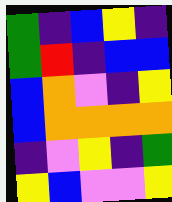[["green", "indigo", "blue", "yellow", "indigo"], ["green", "red", "indigo", "blue", "blue"], ["blue", "orange", "violet", "indigo", "yellow"], ["blue", "orange", "orange", "orange", "orange"], ["indigo", "violet", "yellow", "indigo", "green"], ["yellow", "blue", "violet", "violet", "yellow"]]